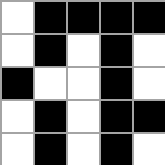[["white", "black", "black", "black", "black"], ["white", "black", "white", "black", "white"], ["black", "white", "white", "black", "white"], ["white", "black", "white", "black", "black"], ["white", "black", "white", "black", "white"]]